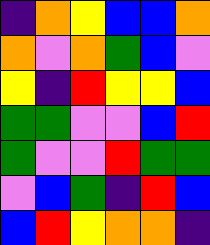[["indigo", "orange", "yellow", "blue", "blue", "orange"], ["orange", "violet", "orange", "green", "blue", "violet"], ["yellow", "indigo", "red", "yellow", "yellow", "blue"], ["green", "green", "violet", "violet", "blue", "red"], ["green", "violet", "violet", "red", "green", "green"], ["violet", "blue", "green", "indigo", "red", "blue"], ["blue", "red", "yellow", "orange", "orange", "indigo"]]